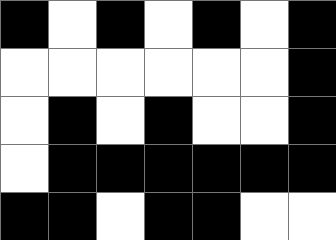[["black", "white", "black", "white", "black", "white", "black"], ["white", "white", "white", "white", "white", "white", "black"], ["white", "black", "white", "black", "white", "white", "black"], ["white", "black", "black", "black", "black", "black", "black"], ["black", "black", "white", "black", "black", "white", "white"]]